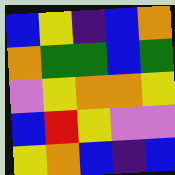[["blue", "yellow", "indigo", "blue", "orange"], ["orange", "green", "green", "blue", "green"], ["violet", "yellow", "orange", "orange", "yellow"], ["blue", "red", "yellow", "violet", "violet"], ["yellow", "orange", "blue", "indigo", "blue"]]